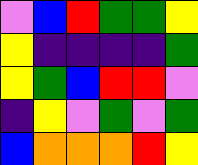[["violet", "blue", "red", "green", "green", "yellow"], ["yellow", "indigo", "indigo", "indigo", "indigo", "green"], ["yellow", "green", "blue", "red", "red", "violet"], ["indigo", "yellow", "violet", "green", "violet", "green"], ["blue", "orange", "orange", "orange", "red", "yellow"]]